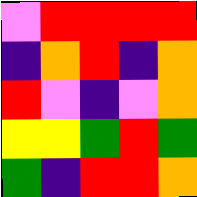[["violet", "red", "red", "red", "red"], ["indigo", "orange", "red", "indigo", "orange"], ["red", "violet", "indigo", "violet", "orange"], ["yellow", "yellow", "green", "red", "green"], ["green", "indigo", "red", "red", "orange"]]